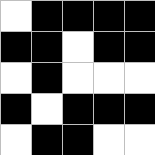[["white", "black", "black", "black", "black"], ["black", "black", "white", "black", "black"], ["white", "black", "white", "white", "white"], ["black", "white", "black", "black", "black"], ["white", "black", "black", "white", "white"]]